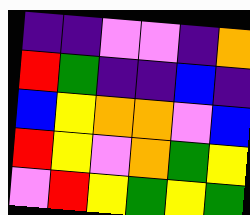[["indigo", "indigo", "violet", "violet", "indigo", "orange"], ["red", "green", "indigo", "indigo", "blue", "indigo"], ["blue", "yellow", "orange", "orange", "violet", "blue"], ["red", "yellow", "violet", "orange", "green", "yellow"], ["violet", "red", "yellow", "green", "yellow", "green"]]